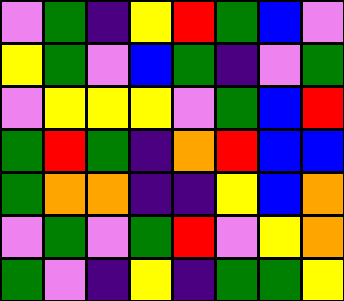[["violet", "green", "indigo", "yellow", "red", "green", "blue", "violet"], ["yellow", "green", "violet", "blue", "green", "indigo", "violet", "green"], ["violet", "yellow", "yellow", "yellow", "violet", "green", "blue", "red"], ["green", "red", "green", "indigo", "orange", "red", "blue", "blue"], ["green", "orange", "orange", "indigo", "indigo", "yellow", "blue", "orange"], ["violet", "green", "violet", "green", "red", "violet", "yellow", "orange"], ["green", "violet", "indigo", "yellow", "indigo", "green", "green", "yellow"]]